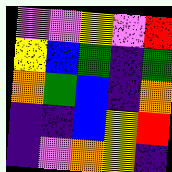[["violet", "violet", "yellow", "violet", "red"], ["yellow", "blue", "green", "indigo", "green"], ["orange", "green", "blue", "indigo", "orange"], ["indigo", "indigo", "blue", "yellow", "red"], ["indigo", "violet", "orange", "yellow", "indigo"]]